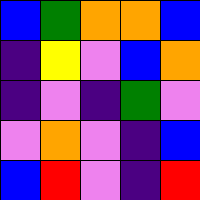[["blue", "green", "orange", "orange", "blue"], ["indigo", "yellow", "violet", "blue", "orange"], ["indigo", "violet", "indigo", "green", "violet"], ["violet", "orange", "violet", "indigo", "blue"], ["blue", "red", "violet", "indigo", "red"]]